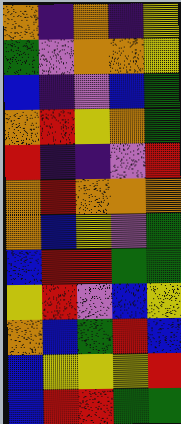[["orange", "indigo", "orange", "indigo", "yellow"], ["green", "violet", "orange", "orange", "yellow"], ["blue", "indigo", "violet", "blue", "green"], ["orange", "red", "yellow", "orange", "green"], ["red", "indigo", "indigo", "violet", "red"], ["orange", "red", "orange", "orange", "orange"], ["orange", "blue", "yellow", "violet", "green"], ["blue", "red", "red", "green", "green"], ["yellow", "red", "violet", "blue", "yellow"], ["orange", "blue", "green", "red", "blue"], ["blue", "yellow", "yellow", "yellow", "red"], ["blue", "red", "red", "green", "green"]]